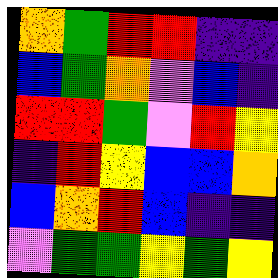[["orange", "green", "red", "red", "indigo", "indigo"], ["blue", "green", "orange", "violet", "blue", "indigo"], ["red", "red", "green", "violet", "red", "yellow"], ["indigo", "red", "yellow", "blue", "blue", "orange"], ["blue", "orange", "red", "blue", "indigo", "indigo"], ["violet", "green", "green", "yellow", "green", "yellow"]]